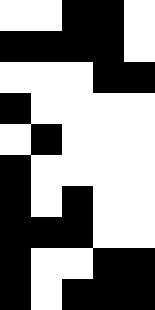[["white", "white", "black", "black", "white"], ["black", "black", "black", "black", "white"], ["white", "white", "white", "black", "black"], ["black", "white", "white", "white", "white"], ["white", "black", "white", "white", "white"], ["black", "white", "white", "white", "white"], ["black", "white", "black", "white", "white"], ["black", "black", "black", "white", "white"], ["black", "white", "white", "black", "black"], ["black", "white", "black", "black", "black"]]